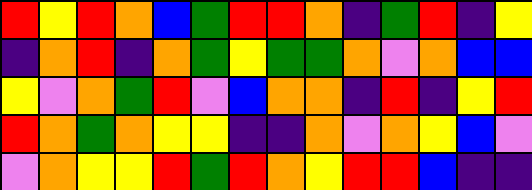[["red", "yellow", "red", "orange", "blue", "green", "red", "red", "orange", "indigo", "green", "red", "indigo", "yellow"], ["indigo", "orange", "red", "indigo", "orange", "green", "yellow", "green", "green", "orange", "violet", "orange", "blue", "blue"], ["yellow", "violet", "orange", "green", "red", "violet", "blue", "orange", "orange", "indigo", "red", "indigo", "yellow", "red"], ["red", "orange", "green", "orange", "yellow", "yellow", "indigo", "indigo", "orange", "violet", "orange", "yellow", "blue", "violet"], ["violet", "orange", "yellow", "yellow", "red", "green", "red", "orange", "yellow", "red", "red", "blue", "indigo", "indigo"]]